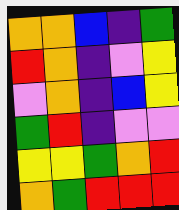[["orange", "orange", "blue", "indigo", "green"], ["red", "orange", "indigo", "violet", "yellow"], ["violet", "orange", "indigo", "blue", "yellow"], ["green", "red", "indigo", "violet", "violet"], ["yellow", "yellow", "green", "orange", "red"], ["orange", "green", "red", "red", "red"]]